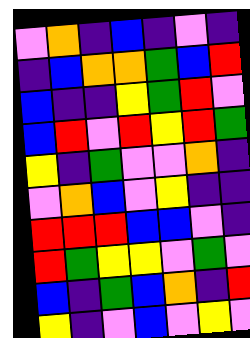[["violet", "orange", "indigo", "blue", "indigo", "violet", "indigo"], ["indigo", "blue", "orange", "orange", "green", "blue", "red"], ["blue", "indigo", "indigo", "yellow", "green", "red", "violet"], ["blue", "red", "violet", "red", "yellow", "red", "green"], ["yellow", "indigo", "green", "violet", "violet", "orange", "indigo"], ["violet", "orange", "blue", "violet", "yellow", "indigo", "indigo"], ["red", "red", "red", "blue", "blue", "violet", "indigo"], ["red", "green", "yellow", "yellow", "violet", "green", "violet"], ["blue", "indigo", "green", "blue", "orange", "indigo", "red"], ["yellow", "indigo", "violet", "blue", "violet", "yellow", "violet"]]